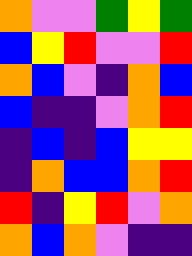[["orange", "violet", "violet", "green", "yellow", "green"], ["blue", "yellow", "red", "violet", "violet", "red"], ["orange", "blue", "violet", "indigo", "orange", "blue"], ["blue", "indigo", "indigo", "violet", "orange", "red"], ["indigo", "blue", "indigo", "blue", "yellow", "yellow"], ["indigo", "orange", "blue", "blue", "orange", "red"], ["red", "indigo", "yellow", "red", "violet", "orange"], ["orange", "blue", "orange", "violet", "indigo", "indigo"]]